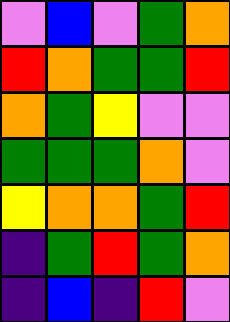[["violet", "blue", "violet", "green", "orange"], ["red", "orange", "green", "green", "red"], ["orange", "green", "yellow", "violet", "violet"], ["green", "green", "green", "orange", "violet"], ["yellow", "orange", "orange", "green", "red"], ["indigo", "green", "red", "green", "orange"], ["indigo", "blue", "indigo", "red", "violet"]]